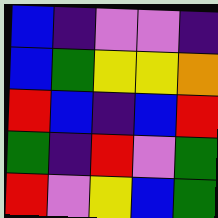[["blue", "indigo", "violet", "violet", "indigo"], ["blue", "green", "yellow", "yellow", "orange"], ["red", "blue", "indigo", "blue", "red"], ["green", "indigo", "red", "violet", "green"], ["red", "violet", "yellow", "blue", "green"]]